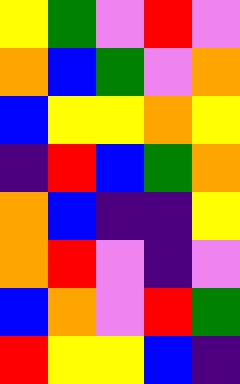[["yellow", "green", "violet", "red", "violet"], ["orange", "blue", "green", "violet", "orange"], ["blue", "yellow", "yellow", "orange", "yellow"], ["indigo", "red", "blue", "green", "orange"], ["orange", "blue", "indigo", "indigo", "yellow"], ["orange", "red", "violet", "indigo", "violet"], ["blue", "orange", "violet", "red", "green"], ["red", "yellow", "yellow", "blue", "indigo"]]